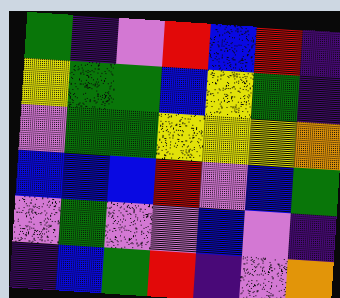[["green", "indigo", "violet", "red", "blue", "red", "indigo"], ["yellow", "green", "green", "blue", "yellow", "green", "indigo"], ["violet", "green", "green", "yellow", "yellow", "yellow", "orange"], ["blue", "blue", "blue", "red", "violet", "blue", "green"], ["violet", "green", "violet", "violet", "blue", "violet", "indigo"], ["indigo", "blue", "green", "red", "indigo", "violet", "orange"]]